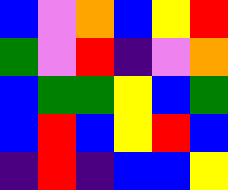[["blue", "violet", "orange", "blue", "yellow", "red"], ["green", "violet", "red", "indigo", "violet", "orange"], ["blue", "green", "green", "yellow", "blue", "green"], ["blue", "red", "blue", "yellow", "red", "blue"], ["indigo", "red", "indigo", "blue", "blue", "yellow"]]